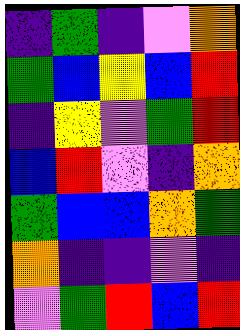[["indigo", "green", "indigo", "violet", "orange"], ["green", "blue", "yellow", "blue", "red"], ["indigo", "yellow", "violet", "green", "red"], ["blue", "red", "violet", "indigo", "orange"], ["green", "blue", "blue", "orange", "green"], ["orange", "indigo", "indigo", "violet", "indigo"], ["violet", "green", "red", "blue", "red"]]